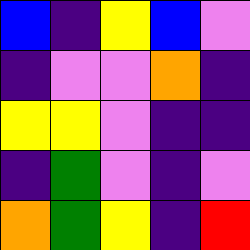[["blue", "indigo", "yellow", "blue", "violet"], ["indigo", "violet", "violet", "orange", "indigo"], ["yellow", "yellow", "violet", "indigo", "indigo"], ["indigo", "green", "violet", "indigo", "violet"], ["orange", "green", "yellow", "indigo", "red"]]